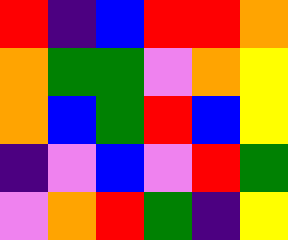[["red", "indigo", "blue", "red", "red", "orange"], ["orange", "green", "green", "violet", "orange", "yellow"], ["orange", "blue", "green", "red", "blue", "yellow"], ["indigo", "violet", "blue", "violet", "red", "green"], ["violet", "orange", "red", "green", "indigo", "yellow"]]